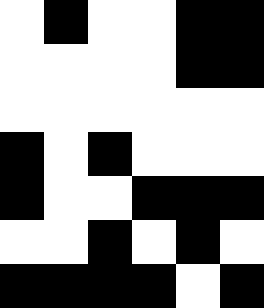[["white", "black", "white", "white", "black", "black"], ["white", "white", "white", "white", "black", "black"], ["white", "white", "white", "white", "white", "white"], ["black", "white", "black", "white", "white", "white"], ["black", "white", "white", "black", "black", "black"], ["white", "white", "black", "white", "black", "white"], ["black", "black", "black", "black", "white", "black"]]